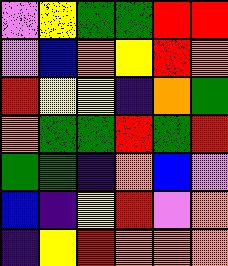[["violet", "yellow", "green", "green", "red", "red"], ["violet", "blue", "orange", "yellow", "red", "orange"], ["red", "yellow", "yellow", "indigo", "orange", "green"], ["orange", "green", "green", "red", "green", "red"], ["green", "green", "indigo", "orange", "blue", "violet"], ["blue", "indigo", "yellow", "red", "violet", "orange"], ["indigo", "yellow", "red", "orange", "orange", "orange"]]